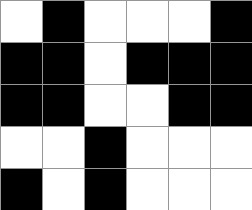[["white", "black", "white", "white", "white", "black"], ["black", "black", "white", "black", "black", "black"], ["black", "black", "white", "white", "black", "black"], ["white", "white", "black", "white", "white", "white"], ["black", "white", "black", "white", "white", "white"]]